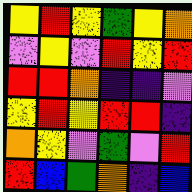[["yellow", "red", "yellow", "green", "yellow", "orange"], ["violet", "yellow", "violet", "red", "yellow", "red"], ["red", "red", "orange", "indigo", "indigo", "violet"], ["yellow", "red", "yellow", "red", "red", "indigo"], ["orange", "yellow", "violet", "green", "violet", "red"], ["red", "blue", "green", "orange", "indigo", "blue"]]